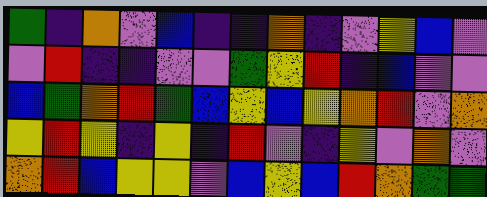[["green", "indigo", "orange", "violet", "blue", "indigo", "indigo", "orange", "indigo", "violet", "yellow", "blue", "violet"], ["violet", "red", "indigo", "indigo", "violet", "violet", "green", "yellow", "red", "indigo", "blue", "violet", "violet"], ["blue", "green", "orange", "red", "green", "blue", "yellow", "blue", "yellow", "orange", "red", "violet", "orange"], ["yellow", "red", "yellow", "indigo", "yellow", "indigo", "red", "violet", "indigo", "yellow", "violet", "orange", "violet"], ["orange", "red", "blue", "yellow", "yellow", "violet", "blue", "yellow", "blue", "red", "orange", "green", "green"]]